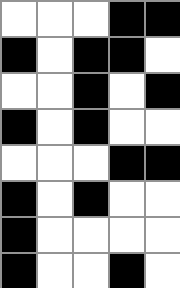[["white", "white", "white", "black", "black"], ["black", "white", "black", "black", "white"], ["white", "white", "black", "white", "black"], ["black", "white", "black", "white", "white"], ["white", "white", "white", "black", "black"], ["black", "white", "black", "white", "white"], ["black", "white", "white", "white", "white"], ["black", "white", "white", "black", "white"]]